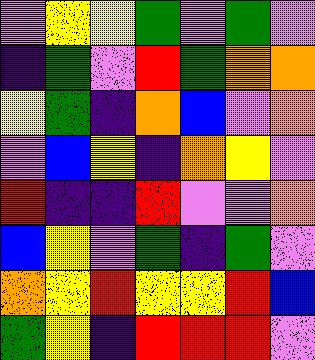[["violet", "yellow", "yellow", "green", "violet", "green", "violet"], ["indigo", "green", "violet", "red", "green", "orange", "orange"], ["yellow", "green", "indigo", "orange", "blue", "violet", "orange"], ["violet", "blue", "yellow", "indigo", "orange", "yellow", "violet"], ["red", "indigo", "indigo", "red", "violet", "violet", "orange"], ["blue", "yellow", "violet", "green", "indigo", "green", "violet"], ["orange", "yellow", "red", "yellow", "yellow", "red", "blue"], ["green", "yellow", "indigo", "red", "red", "red", "violet"]]